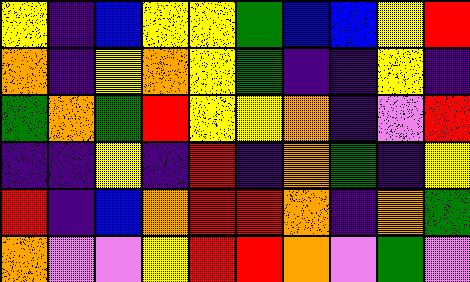[["yellow", "indigo", "blue", "yellow", "yellow", "green", "blue", "blue", "yellow", "red"], ["orange", "indigo", "yellow", "orange", "yellow", "green", "indigo", "indigo", "yellow", "indigo"], ["green", "orange", "green", "red", "yellow", "yellow", "orange", "indigo", "violet", "red"], ["indigo", "indigo", "yellow", "indigo", "red", "indigo", "orange", "green", "indigo", "yellow"], ["red", "indigo", "blue", "orange", "red", "red", "orange", "indigo", "orange", "green"], ["orange", "violet", "violet", "yellow", "red", "red", "orange", "violet", "green", "violet"]]